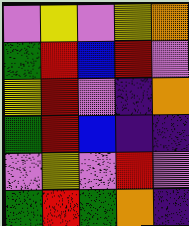[["violet", "yellow", "violet", "yellow", "orange"], ["green", "red", "blue", "red", "violet"], ["yellow", "red", "violet", "indigo", "orange"], ["green", "red", "blue", "indigo", "indigo"], ["violet", "yellow", "violet", "red", "violet"], ["green", "red", "green", "orange", "indigo"]]